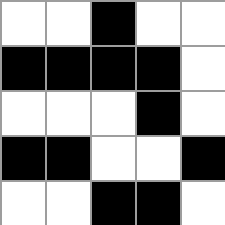[["white", "white", "black", "white", "white"], ["black", "black", "black", "black", "white"], ["white", "white", "white", "black", "white"], ["black", "black", "white", "white", "black"], ["white", "white", "black", "black", "white"]]